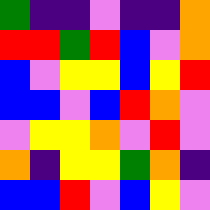[["green", "indigo", "indigo", "violet", "indigo", "indigo", "orange"], ["red", "red", "green", "red", "blue", "violet", "orange"], ["blue", "violet", "yellow", "yellow", "blue", "yellow", "red"], ["blue", "blue", "violet", "blue", "red", "orange", "violet"], ["violet", "yellow", "yellow", "orange", "violet", "red", "violet"], ["orange", "indigo", "yellow", "yellow", "green", "orange", "indigo"], ["blue", "blue", "red", "violet", "blue", "yellow", "violet"]]